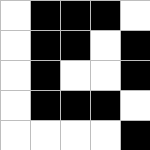[["white", "black", "black", "black", "white"], ["white", "black", "black", "white", "black"], ["white", "black", "white", "white", "black"], ["white", "black", "black", "black", "white"], ["white", "white", "white", "white", "black"]]